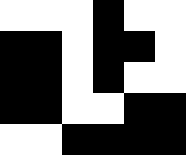[["white", "white", "white", "black", "white", "white"], ["black", "black", "white", "black", "black", "white"], ["black", "black", "white", "black", "white", "white"], ["black", "black", "white", "white", "black", "black"], ["white", "white", "black", "black", "black", "black"]]